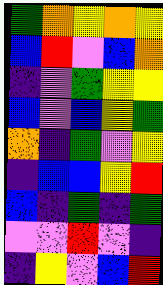[["green", "orange", "yellow", "orange", "yellow"], ["blue", "red", "violet", "blue", "orange"], ["indigo", "violet", "green", "yellow", "yellow"], ["blue", "violet", "blue", "yellow", "green"], ["orange", "indigo", "green", "violet", "yellow"], ["indigo", "blue", "blue", "yellow", "red"], ["blue", "indigo", "green", "indigo", "green"], ["violet", "violet", "red", "violet", "indigo"], ["indigo", "yellow", "violet", "blue", "red"]]